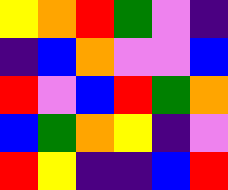[["yellow", "orange", "red", "green", "violet", "indigo"], ["indigo", "blue", "orange", "violet", "violet", "blue"], ["red", "violet", "blue", "red", "green", "orange"], ["blue", "green", "orange", "yellow", "indigo", "violet"], ["red", "yellow", "indigo", "indigo", "blue", "red"]]